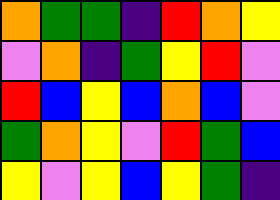[["orange", "green", "green", "indigo", "red", "orange", "yellow"], ["violet", "orange", "indigo", "green", "yellow", "red", "violet"], ["red", "blue", "yellow", "blue", "orange", "blue", "violet"], ["green", "orange", "yellow", "violet", "red", "green", "blue"], ["yellow", "violet", "yellow", "blue", "yellow", "green", "indigo"]]